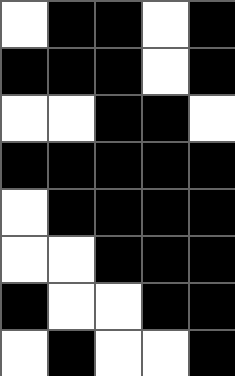[["white", "black", "black", "white", "black"], ["black", "black", "black", "white", "black"], ["white", "white", "black", "black", "white"], ["black", "black", "black", "black", "black"], ["white", "black", "black", "black", "black"], ["white", "white", "black", "black", "black"], ["black", "white", "white", "black", "black"], ["white", "black", "white", "white", "black"]]